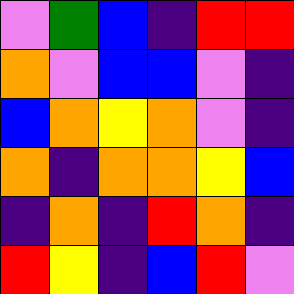[["violet", "green", "blue", "indigo", "red", "red"], ["orange", "violet", "blue", "blue", "violet", "indigo"], ["blue", "orange", "yellow", "orange", "violet", "indigo"], ["orange", "indigo", "orange", "orange", "yellow", "blue"], ["indigo", "orange", "indigo", "red", "orange", "indigo"], ["red", "yellow", "indigo", "blue", "red", "violet"]]